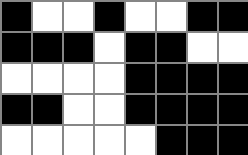[["black", "white", "white", "black", "white", "white", "black", "black"], ["black", "black", "black", "white", "black", "black", "white", "white"], ["white", "white", "white", "white", "black", "black", "black", "black"], ["black", "black", "white", "white", "black", "black", "black", "black"], ["white", "white", "white", "white", "white", "black", "black", "black"]]